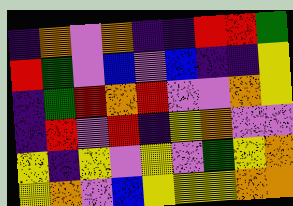[["indigo", "orange", "violet", "orange", "indigo", "indigo", "red", "red", "green"], ["red", "green", "violet", "blue", "violet", "blue", "indigo", "indigo", "yellow"], ["indigo", "green", "red", "orange", "red", "violet", "violet", "orange", "yellow"], ["indigo", "red", "violet", "red", "indigo", "yellow", "orange", "violet", "violet"], ["yellow", "indigo", "yellow", "violet", "yellow", "violet", "green", "yellow", "orange"], ["yellow", "orange", "violet", "blue", "yellow", "yellow", "yellow", "orange", "orange"]]